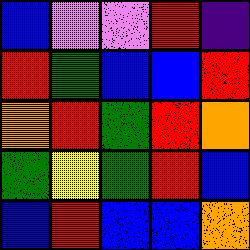[["blue", "violet", "violet", "red", "indigo"], ["red", "green", "blue", "blue", "red"], ["orange", "red", "green", "red", "orange"], ["green", "yellow", "green", "red", "blue"], ["blue", "red", "blue", "blue", "orange"]]